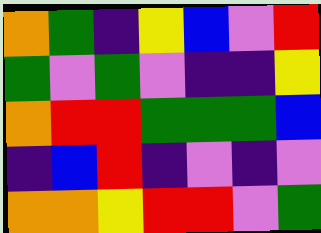[["orange", "green", "indigo", "yellow", "blue", "violet", "red"], ["green", "violet", "green", "violet", "indigo", "indigo", "yellow"], ["orange", "red", "red", "green", "green", "green", "blue"], ["indigo", "blue", "red", "indigo", "violet", "indigo", "violet"], ["orange", "orange", "yellow", "red", "red", "violet", "green"]]